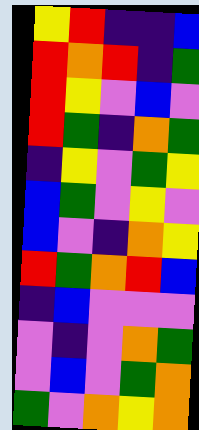[["yellow", "red", "indigo", "indigo", "blue"], ["red", "orange", "red", "indigo", "green"], ["red", "yellow", "violet", "blue", "violet"], ["red", "green", "indigo", "orange", "green"], ["indigo", "yellow", "violet", "green", "yellow"], ["blue", "green", "violet", "yellow", "violet"], ["blue", "violet", "indigo", "orange", "yellow"], ["red", "green", "orange", "red", "blue"], ["indigo", "blue", "violet", "violet", "violet"], ["violet", "indigo", "violet", "orange", "green"], ["violet", "blue", "violet", "green", "orange"], ["green", "violet", "orange", "yellow", "orange"]]